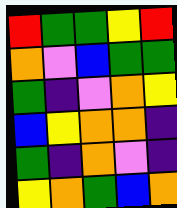[["red", "green", "green", "yellow", "red"], ["orange", "violet", "blue", "green", "green"], ["green", "indigo", "violet", "orange", "yellow"], ["blue", "yellow", "orange", "orange", "indigo"], ["green", "indigo", "orange", "violet", "indigo"], ["yellow", "orange", "green", "blue", "orange"]]